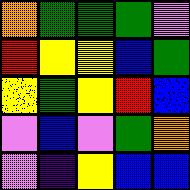[["orange", "green", "green", "green", "violet"], ["red", "yellow", "yellow", "blue", "green"], ["yellow", "green", "yellow", "red", "blue"], ["violet", "blue", "violet", "green", "orange"], ["violet", "indigo", "yellow", "blue", "blue"]]